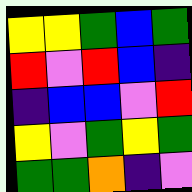[["yellow", "yellow", "green", "blue", "green"], ["red", "violet", "red", "blue", "indigo"], ["indigo", "blue", "blue", "violet", "red"], ["yellow", "violet", "green", "yellow", "green"], ["green", "green", "orange", "indigo", "violet"]]